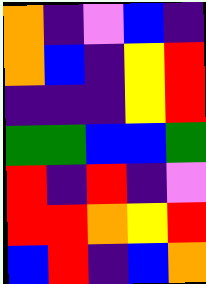[["orange", "indigo", "violet", "blue", "indigo"], ["orange", "blue", "indigo", "yellow", "red"], ["indigo", "indigo", "indigo", "yellow", "red"], ["green", "green", "blue", "blue", "green"], ["red", "indigo", "red", "indigo", "violet"], ["red", "red", "orange", "yellow", "red"], ["blue", "red", "indigo", "blue", "orange"]]